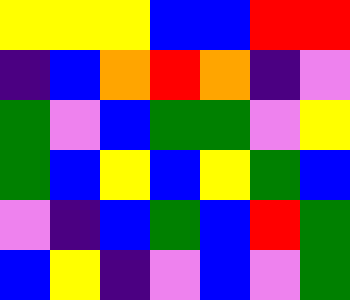[["yellow", "yellow", "yellow", "blue", "blue", "red", "red"], ["indigo", "blue", "orange", "red", "orange", "indigo", "violet"], ["green", "violet", "blue", "green", "green", "violet", "yellow"], ["green", "blue", "yellow", "blue", "yellow", "green", "blue"], ["violet", "indigo", "blue", "green", "blue", "red", "green"], ["blue", "yellow", "indigo", "violet", "blue", "violet", "green"]]